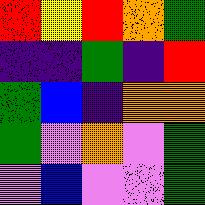[["red", "yellow", "red", "orange", "green"], ["indigo", "indigo", "green", "indigo", "red"], ["green", "blue", "indigo", "orange", "orange"], ["green", "violet", "orange", "violet", "green"], ["violet", "blue", "violet", "violet", "green"]]